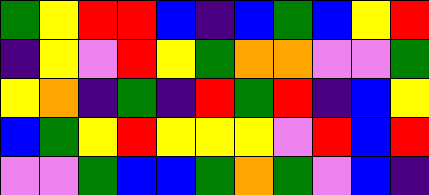[["green", "yellow", "red", "red", "blue", "indigo", "blue", "green", "blue", "yellow", "red"], ["indigo", "yellow", "violet", "red", "yellow", "green", "orange", "orange", "violet", "violet", "green"], ["yellow", "orange", "indigo", "green", "indigo", "red", "green", "red", "indigo", "blue", "yellow"], ["blue", "green", "yellow", "red", "yellow", "yellow", "yellow", "violet", "red", "blue", "red"], ["violet", "violet", "green", "blue", "blue", "green", "orange", "green", "violet", "blue", "indigo"]]